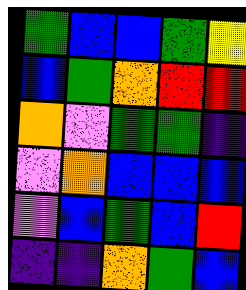[["green", "blue", "blue", "green", "yellow"], ["blue", "green", "orange", "red", "red"], ["orange", "violet", "green", "green", "indigo"], ["violet", "orange", "blue", "blue", "blue"], ["violet", "blue", "green", "blue", "red"], ["indigo", "indigo", "orange", "green", "blue"]]